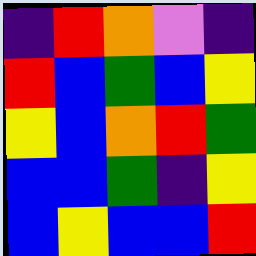[["indigo", "red", "orange", "violet", "indigo"], ["red", "blue", "green", "blue", "yellow"], ["yellow", "blue", "orange", "red", "green"], ["blue", "blue", "green", "indigo", "yellow"], ["blue", "yellow", "blue", "blue", "red"]]